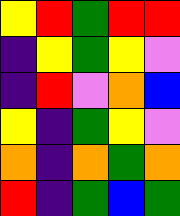[["yellow", "red", "green", "red", "red"], ["indigo", "yellow", "green", "yellow", "violet"], ["indigo", "red", "violet", "orange", "blue"], ["yellow", "indigo", "green", "yellow", "violet"], ["orange", "indigo", "orange", "green", "orange"], ["red", "indigo", "green", "blue", "green"]]